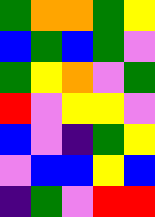[["green", "orange", "orange", "green", "yellow"], ["blue", "green", "blue", "green", "violet"], ["green", "yellow", "orange", "violet", "green"], ["red", "violet", "yellow", "yellow", "violet"], ["blue", "violet", "indigo", "green", "yellow"], ["violet", "blue", "blue", "yellow", "blue"], ["indigo", "green", "violet", "red", "red"]]